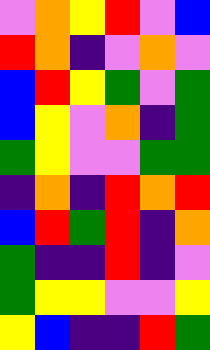[["violet", "orange", "yellow", "red", "violet", "blue"], ["red", "orange", "indigo", "violet", "orange", "violet"], ["blue", "red", "yellow", "green", "violet", "green"], ["blue", "yellow", "violet", "orange", "indigo", "green"], ["green", "yellow", "violet", "violet", "green", "green"], ["indigo", "orange", "indigo", "red", "orange", "red"], ["blue", "red", "green", "red", "indigo", "orange"], ["green", "indigo", "indigo", "red", "indigo", "violet"], ["green", "yellow", "yellow", "violet", "violet", "yellow"], ["yellow", "blue", "indigo", "indigo", "red", "green"]]